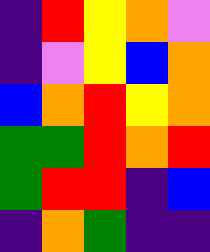[["indigo", "red", "yellow", "orange", "violet"], ["indigo", "violet", "yellow", "blue", "orange"], ["blue", "orange", "red", "yellow", "orange"], ["green", "green", "red", "orange", "red"], ["green", "red", "red", "indigo", "blue"], ["indigo", "orange", "green", "indigo", "indigo"]]